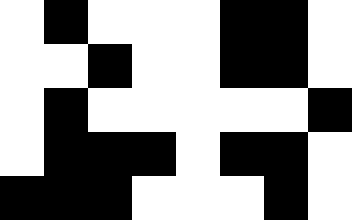[["white", "black", "white", "white", "white", "black", "black", "white"], ["white", "white", "black", "white", "white", "black", "black", "white"], ["white", "black", "white", "white", "white", "white", "white", "black"], ["white", "black", "black", "black", "white", "black", "black", "white"], ["black", "black", "black", "white", "white", "white", "black", "white"]]